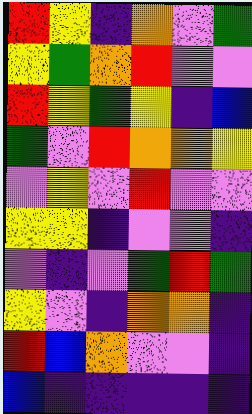[["red", "yellow", "indigo", "orange", "violet", "green"], ["yellow", "green", "orange", "red", "violet", "violet"], ["red", "yellow", "green", "yellow", "indigo", "blue"], ["green", "violet", "red", "orange", "orange", "yellow"], ["violet", "yellow", "violet", "red", "violet", "violet"], ["yellow", "yellow", "indigo", "violet", "violet", "indigo"], ["violet", "indigo", "violet", "green", "red", "green"], ["yellow", "violet", "indigo", "orange", "orange", "indigo"], ["red", "blue", "orange", "violet", "violet", "indigo"], ["blue", "indigo", "indigo", "indigo", "indigo", "indigo"]]